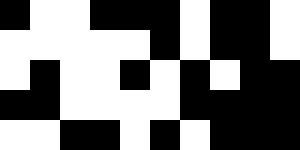[["black", "white", "white", "black", "black", "black", "white", "black", "black", "white"], ["white", "white", "white", "white", "white", "black", "white", "black", "black", "white"], ["white", "black", "white", "white", "black", "white", "black", "white", "black", "black"], ["black", "black", "white", "white", "white", "white", "black", "black", "black", "black"], ["white", "white", "black", "black", "white", "black", "white", "black", "black", "black"]]